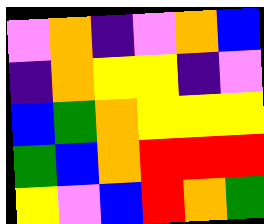[["violet", "orange", "indigo", "violet", "orange", "blue"], ["indigo", "orange", "yellow", "yellow", "indigo", "violet"], ["blue", "green", "orange", "yellow", "yellow", "yellow"], ["green", "blue", "orange", "red", "red", "red"], ["yellow", "violet", "blue", "red", "orange", "green"]]